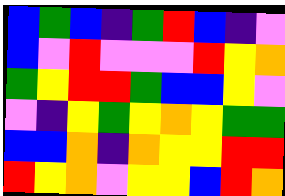[["blue", "green", "blue", "indigo", "green", "red", "blue", "indigo", "violet"], ["blue", "violet", "red", "violet", "violet", "violet", "red", "yellow", "orange"], ["green", "yellow", "red", "red", "green", "blue", "blue", "yellow", "violet"], ["violet", "indigo", "yellow", "green", "yellow", "orange", "yellow", "green", "green"], ["blue", "blue", "orange", "indigo", "orange", "yellow", "yellow", "red", "red"], ["red", "yellow", "orange", "violet", "yellow", "yellow", "blue", "red", "orange"]]